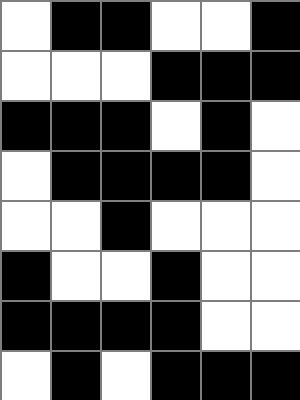[["white", "black", "black", "white", "white", "black"], ["white", "white", "white", "black", "black", "black"], ["black", "black", "black", "white", "black", "white"], ["white", "black", "black", "black", "black", "white"], ["white", "white", "black", "white", "white", "white"], ["black", "white", "white", "black", "white", "white"], ["black", "black", "black", "black", "white", "white"], ["white", "black", "white", "black", "black", "black"]]